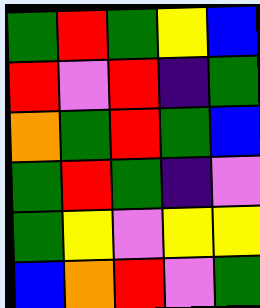[["green", "red", "green", "yellow", "blue"], ["red", "violet", "red", "indigo", "green"], ["orange", "green", "red", "green", "blue"], ["green", "red", "green", "indigo", "violet"], ["green", "yellow", "violet", "yellow", "yellow"], ["blue", "orange", "red", "violet", "green"]]